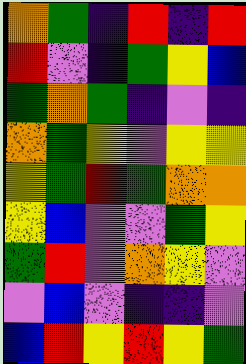[["orange", "green", "indigo", "red", "indigo", "red"], ["red", "violet", "indigo", "green", "yellow", "blue"], ["green", "orange", "green", "indigo", "violet", "indigo"], ["orange", "green", "yellow", "violet", "yellow", "yellow"], ["yellow", "green", "red", "green", "orange", "orange"], ["yellow", "blue", "violet", "violet", "green", "yellow"], ["green", "red", "violet", "orange", "yellow", "violet"], ["violet", "blue", "violet", "indigo", "indigo", "violet"], ["blue", "red", "yellow", "red", "yellow", "green"]]